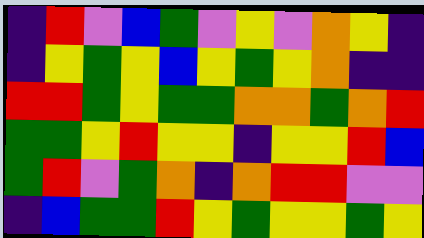[["indigo", "red", "violet", "blue", "green", "violet", "yellow", "violet", "orange", "yellow", "indigo"], ["indigo", "yellow", "green", "yellow", "blue", "yellow", "green", "yellow", "orange", "indigo", "indigo"], ["red", "red", "green", "yellow", "green", "green", "orange", "orange", "green", "orange", "red"], ["green", "green", "yellow", "red", "yellow", "yellow", "indigo", "yellow", "yellow", "red", "blue"], ["green", "red", "violet", "green", "orange", "indigo", "orange", "red", "red", "violet", "violet"], ["indigo", "blue", "green", "green", "red", "yellow", "green", "yellow", "yellow", "green", "yellow"]]